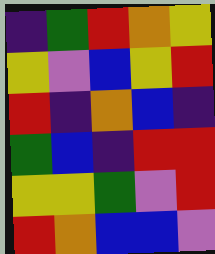[["indigo", "green", "red", "orange", "yellow"], ["yellow", "violet", "blue", "yellow", "red"], ["red", "indigo", "orange", "blue", "indigo"], ["green", "blue", "indigo", "red", "red"], ["yellow", "yellow", "green", "violet", "red"], ["red", "orange", "blue", "blue", "violet"]]